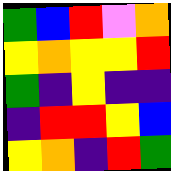[["green", "blue", "red", "violet", "orange"], ["yellow", "orange", "yellow", "yellow", "red"], ["green", "indigo", "yellow", "indigo", "indigo"], ["indigo", "red", "red", "yellow", "blue"], ["yellow", "orange", "indigo", "red", "green"]]